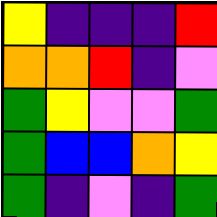[["yellow", "indigo", "indigo", "indigo", "red"], ["orange", "orange", "red", "indigo", "violet"], ["green", "yellow", "violet", "violet", "green"], ["green", "blue", "blue", "orange", "yellow"], ["green", "indigo", "violet", "indigo", "green"]]